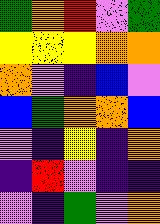[["green", "orange", "red", "violet", "green"], ["yellow", "yellow", "yellow", "orange", "orange"], ["orange", "violet", "indigo", "blue", "violet"], ["blue", "green", "orange", "orange", "blue"], ["violet", "indigo", "yellow", "indigo", "orange"], ["indigo", "red", "violet", "indigo", "indigo"], ["violet", "indigo", "green", "violet", "orange"]]